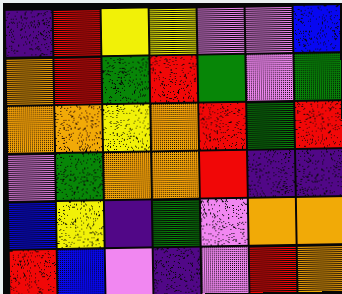[["indigo", "red", "yellow", "yellow", "violet", "violet", "blue"], ["orange", "red", "green", "red", "green", "violet", "green"], ["orange", "orange", "yellow", "orange", "red", "green", "red"], ["violet", "green", "orange", "orange", "red", "indigo", "indigo"], ["blue", "yellow", "indigo", "green", "violet", "orange", "orange"], ["red", "blue", "violet", "indigo", "violet", "red", "orange"]]